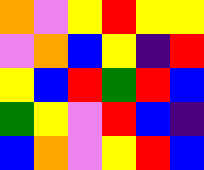[["orange", "violet", "yellow", "red", "yellow", "yellow"], ["violet", "orange", "blue", "yellow", "indigo", "red"], ["yellow", "blue", "red", "green", "red", "blue"], ["green", "yellow", "violet", "red", "blue", "indigo"], ["blue", "orange", "violet", "yellow", "red", "blue"]]